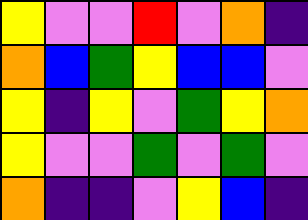[["yellow", "violet", "violet", "red", "violet", "orange", "indigo"], ["orange", "blue", "green", "yellow", "blue", "blue", "violet"], ["yellow", "indigo", "yellow", "violet", "green", "yellow", "orange"], ["yellow", "violet", "violet", "green", "violet", "green", "violet"], ["orange", "indigo", "indigo", "violet", "yellow", "blue", "indigo"]]